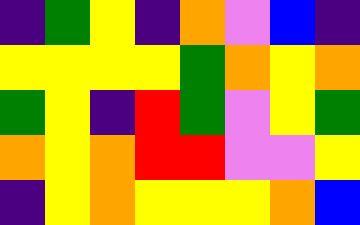[["indigo", "green", "yellow", "indigo", "orange", "violet", "blue", "indigo"], ["yellow", "yellow", "yellow", "yellow", "green", "orange", "yellow", "orange"], ["green", "yellow", "indigo", "red", "green", "violet", "yellow", "green"], ["orange", "yellow", "orange", "red", "red", "violet", "violet", "yellow"], ["indigo", "yellow", "orange", "yellow", "yellow", "yellow", "orange", "blue"]]